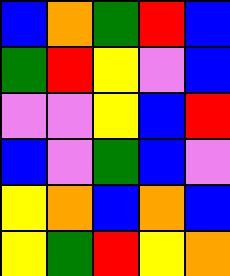[["blue", "orange", "green", "red", "blue"], ["green", "red", "yellow", "violet", "blue"], ["violet", "violet", "yellow", "blue", "red"], ["blue", "violet", "green", "blue", "violet"], ["yellow", "orange", "blue", "orange", "blue"], ["yellow", "green", "red", "yellow", "orange"]]